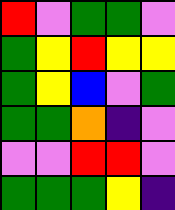[["red", "violet", "green", "green", "violet"], ["green", "yellow", "red", "yellow", "yellow"], ["green", "yellow", "blue", "violet", "green"], ["green", "green", "orange", "indigo", "violet"], ["violet", "violet", "red", "red", "violet"], ["green", "green", "green", "yellow", "indigo"]]